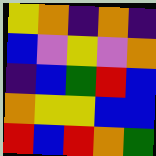[["yellow", "orange", "indigo", "orange", "indigo"], ["blue", "violet", "yellow", "violet", "orange"], ["indigo", "blue", "green", "red", "blue"], ["orange", "yellow", "yellow", "blue", "blue"], ["red", "blue", "red", "orange", "green"]]